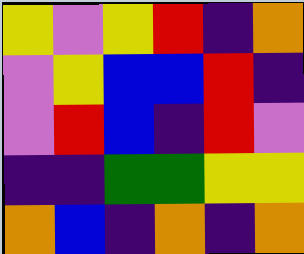[["yellow", "violet", "yellow", "red", "indigo", "orange"], ["violet", "yellow", "blue", "blue", "red", "indigo"], ["violet", "red", "blue", "indigo", "red", "violet"], ["indigo", "indigo", "green", "green", "yellow", "yellow"], ["orange", "blue", "indigo", "orange", "indigo", "orange"]]